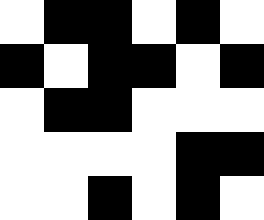[["white", "black", "black", "white", "black", "white"], ["black", "white", "black", "black", "white", "black"], ["white", "black", "black", "white", "white", "white"], ["white", "white", "white", "white", "black", "black"], ["white", "white", "black", "white", "black", "white"]]